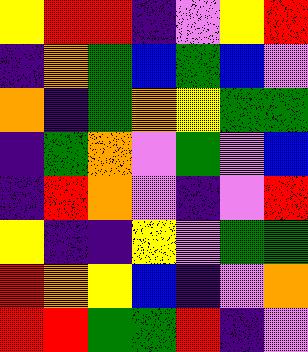[["yellow", "red", "red", "indigo", "violet", "yellow", "red"], ["indigo", "orange", "green", "blue", "green", "blue", "violet"], ["orange", "indigo", "green", "orange", "yellow", "green", "green"], ["indigo", "green", "orange", "violet", "green", "violet", "blue"], ["indigo", "red", "orange", "violet", "indigo", "violet", "red"], ["yellow", "indigo", "indigo", "yellow", "violet", "green", "green"], ["red", "orange", "yellow", "blue", "indigo", "violet", "orange"], ["red", "red", "green", "green", "red", "indigo", "violet"]]